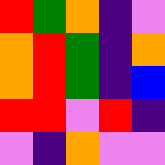[["red", "green", "orange", "indigo", "violet"], ["orange", "red", "green", "indigo", "orange"], ["orange", "red", "green", "indigo", "blue"], ["red", "red", "violet", "red", "indigo"], ["violet", "indigo", "orange", "violet", "violet"]]